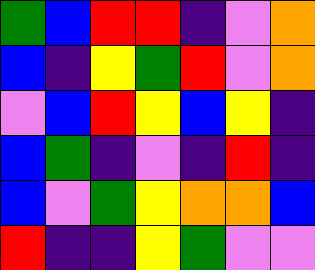[["green", "blue", "red", "red", "indigo", "violet", "orange"], ["blue", "indigo", "yellow", "green", "red", "violet", "orange"], ["violet", "blue", "red", "yellow", "blue", "yellow", "indigo"], ["blue", "green", "indigo", "violet", "indigo", "red", "indigo"], ["blue", "violet", "green", "yellow", "orange", "orange", "blue"], ["red", "indigo", "indigo", "yellow", "green", "violet", "violet"]]